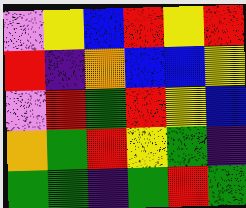[["violet", "yellow", "blue", "red", "yellow", "red"], ["red", "indigo", "orange", "blue", "blue", "yellow"], ["violet", "red", "green", "red", "yellow", "blue"], ["orange", "green", "red", "yellow", "green", "indigo"], ["green", "green", "indigo", "green", "red", "green"]]